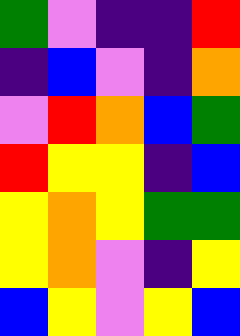[["green", "violet", "indigo", "indigo", "red"], ["indigo", "blue", "violet", "indigo", "orange"], ["violet", "red", "orange", "blue", "green"], ["red", "yellow", "yellow", "indigo", "blue"], ["yellow", "orange", "yellow", "green", "green"], ["yellow", "orange", "violet", "indigo", "yellow"], ["blue", "yellow", "violet", "yellow", "blue"]]